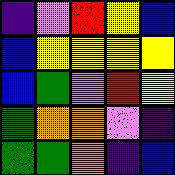[["indigo", "violet", "red", "yellow", "blue"], ["blue", "yellow", "yellow", "yellow", "yellow"], ["blue", "green", "violet", "red", "yellow"], ["green", "orange", "orange", "violet", "indigo"], ["green", "green", "orange", "indigo", "blue"]]